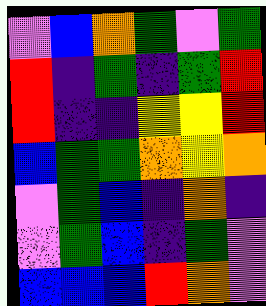[["violet", "blue", "orange", "green", "violet", "green"], ["red", "indigo", "green", "indigo", "green", "red"], ["red", "indigo", "indigo", "yellow", "yellow", "red"], ["blue", "green", "green", "orange", "yellow", "orange"], ["violet", "green", "blue", "indigo", "orange", "indigo"], ["violet", "green", "blue", "indigo", "green", "violet"], ["blue", "blue", "blue", "red", "orange", "violet"]]